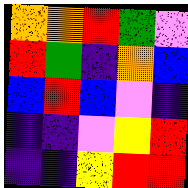[["orange", "orange", "red", "green", "violet"], ["red", "green", "indigo", "orange", "blue"], ["blue", "red", "blue", "violet", "indigo"], ["indigo", "indigo", "violet", "yellow", "red"], ["indigo", "indigo", "yellow", "red", "red"]]